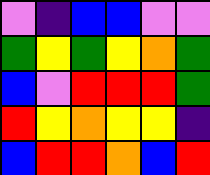[["violet", "indigo", "blue", "blue", "violet", "violet"], ["green", "yellow", "green", "yellow", "orange", "green"], ["blue", "violet", "red", "red", "red", "green"], ["red", "yellow", "orange", "yellow", "yellow", "indigo"], ["blue", "red", "red", "orange", "blue", "red"]]